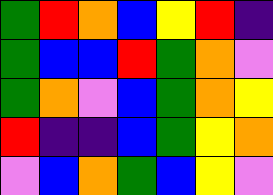[["green", "red", "orange", "blue", "yellow", "red", "indigo"], ["green", "blue", "blue", "red", "green", "orange", "violet"], ["green", "orange", "violet", "blue", "green", "orange", "yellow"], ["red", "indigo", "indigo", "blue", "green", "yellow", "orange"], ["violet", "blue", "orange", "green", "blue", "yellow", "violet"]]